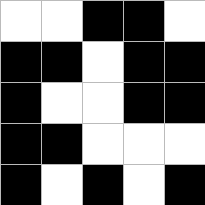[["white", "white", "black", "black", "white"], ["black", "black", "white", "black", "black"], ["black", "white", "white", "black", "black"], ["black", "black", "white", "white", "white"], ["black", "white", "black", "white", "black"]]